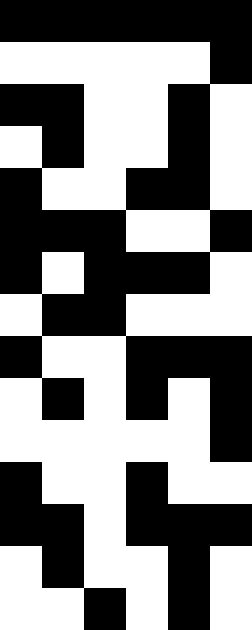[["black", "black", "black", "black", "black", "black"], ["white", "white", "white", "white", "white", "black"], ["black", "black", "white", "white", "black", "white"], ["white", "black", "white", "white", "black", "white"], ["black", "white", "white", "black", "black", "white"], ["black", "black", "black", "white", "white", "black"], ["black", "white", "black", "black", "black", "white"], ["white", "black", "black", "white", "white", "white"], ["black", "white", "white", "black", "black", "black"], ["white", "black", "white", "black", "white", "black"], ["white", "white", "white", "white", "white", "black"], ["black", "white", "white", "black", "white", "white"], ["black", "black", "white", "black", "black", "black"], ["white", "black", "white", "white", "black", "white"], ["white", "white", "black", "white", "black", "white"]]